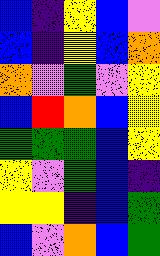[["blue", "indigo", "yellow", "blue", "violet"], ["blue", "indigo", "yellow", "blue", "orange"], ["orange", "violet", "green", "violet", "yellow"], ["blue", "red", "orange", "blue", "yellow"], ["green", "green", "green", "blue", "yellow"], ["yellow", "violet", "green", "blue", "indigo"], ["yellow", "yellow", "indigo", "blue", "green"], ["blue", "violet", "orange", "blue", "green"]]